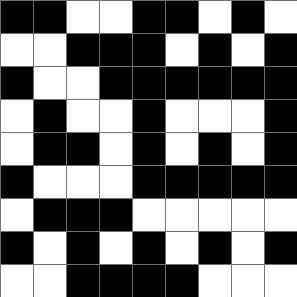[["black", "black", "white", "white", "black", "black", "white", "black", "white"], ["white", "white", "black", "black", "black", "white", "black", "white", "black"], ["black", "white", "white", "black", "black", "black", "black", "black", "black"], ["white", "black", "white", "white", "black", "white", "white", "white", "black"], ["white", "black", "black", "white", "black", "white", "black", "white", "black"], ["black", "white", "white", "white", "black", "black", "black", "black", "black"], ["white", "black", "black", "black", "white", "white", "white", "white", "white"], ["black", "white", "black", "white", "black", "white", "black", "white", "black"], ["white", "white", "black", "black", "black", "black", "white", "white", "white"]]